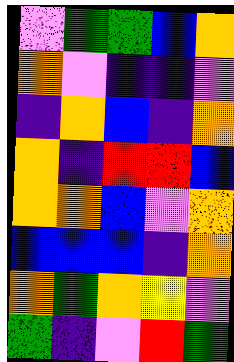[["violet", "green", "green", "blue", "orange"], ["orange", "violet", "indigo", "indigo", "violet"], ["indigo", "orange", "blue", "indigo", "orange"], ["orange", "indigo", "red", "red", "blue"], ["orange", "orange", "blue", "violet", "orange"], ["blue", "blue", "blue", "indigo", "orange"], ["orange", "green", "orange", "yellow", "violet"], ["green", "indigo", "violet", "red", "green"]]